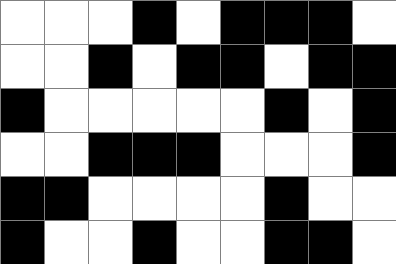[["white", "white", "white", "black", "white", "black", "black", "black", "white"], ["white", "white", "black", "white", "black", "black", "white", "black", "black"], ["black", "white", "white", "white", "white", "white", "black", "white", "black"], ["white", "white", "black", "black", "black", "white", "white", "white", "black"], ["black", "black", "white", "white", "white", "white", "black", "white", "white"], ["black", "white", "white", "black", "white", "white", "black", "black", "white"]]